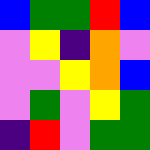[["blue", "green", "green", "red", "blue"], ["violet", "yellow", "indigo", "orange", "violet"], ["violet", "violet", "yellow", "orange", "blue"], ["violet", "green", "violet", "yellow", "green"], ["indigo", "red", "violet", "green", "green"]]